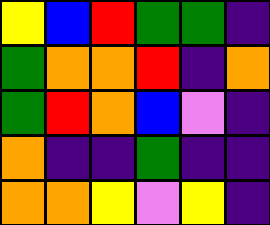[["yellow", "blue", "red", "green", "green", "indigo"], ["green", "orange", "orange", "red", "indigo", "orange"], ["green", "red", "orange", "blue", "violet", "indigo"], ["orange", "indigo", "indigo", "green", "indigo", "indigo"], ["orange", "orange", "yellow", "violet", "yellow", "indigo"]]